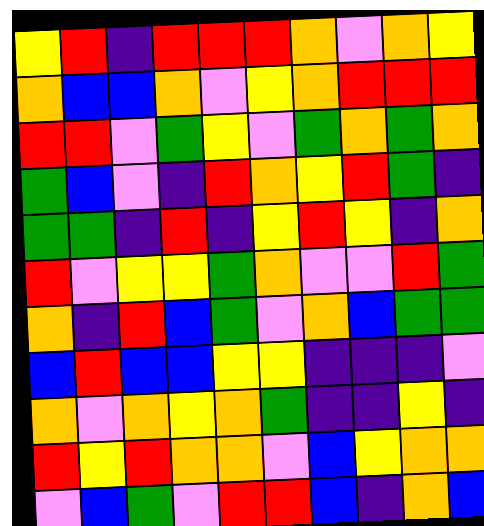[["yellow", "red", "indigo", "red", "red", "red", "orange", "violet", "orange", "yellow"], ["orange", "blue", "blue", "orange", "violet", "yellow", "orange", "red", "red", "red"], ["red", "red", "violet", "green", "yellow", "violet", "green", "orange", "green", "orange"], ["green", "blue", "violet", "indigo", "red", "orange", "yellow", "red", "green", "indigo"], ["green", "green", "indigo", "red", "indigo", "yellow", "red", "yellow", "indigo", "orange"], ["red", "violet", "yellow", "yellow", "green", "orange", "violet", "violet", "red", "green"], ["orange", "indigo", "red", "blue", "green", "violet", "orange", "blue", "green", "green"], ["blue", "red", "blue", "blue", "yellow", "yellow", "indigo", "indigo", "indigo", "violet"], ["orange", "violet", "orange", "yellow", "orange", "green", "indigo", "indigo", "yellow", "indigo"], ["red", "yellow", "red", "orange", "orange", "violet", "blue", "yellow", "orange", "orange"], ["violet", "blue", "green", "violet", "red", "red", "blue", "indigo", "orange", "blue"]]